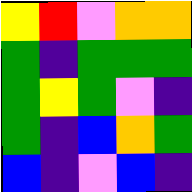[["yellow", "red", "violet", "orange", "orange"], ["green", "indigo", "green", "green", "green"], ["green", "yellow", "green", "violet", "indigo"], ["green", "indigo", "blue", "orange", "green"], ["blue", "indigo", "violet", "blue", "indigo"]]